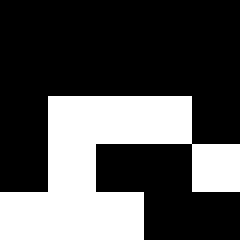[["black", "black", "black", "black", "black"], ["black", "black", "black", "black", "black"], ["black", "white", "white", "white", "black"], ["black", "white", "black", "black", "white"], ["white", "white", "white", "black", "black"]]